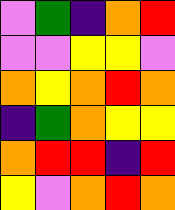[["violet", "green", "indigo", "orange", "red"], ["violet", "violet", "yellow", "yellow", "violet"], ["orange", "yellow", "orange", "red", "orange"], ["indigo", "green", "orange", "yellow", "yellow"], ["orange", "red", "red", "indigo", "red"], ["yellow", "violet", "orange", "red", "orange"]]